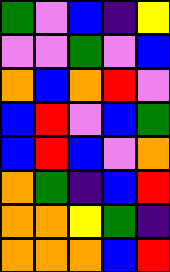[["green", "violet", "blue", "indigo", "yellow"], ["violet", "violet", "green", "violet", "blue"], ["orange", "blue", "orange", "red", "violet"], ["blue", "red", "violet", "blue", "green"], ["blue", "red", "blue", "violet", "orange"], ["orange", "green", "indigo", "blue", "red"], ["orange", "orange", "yellow", "green", "indigo"], ["orange", "orange", "orange", "blue", "red"]]